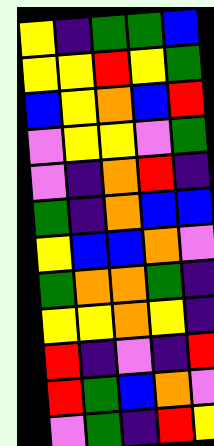[["yellow", "indigo", "green", "green", "blue"], ["yellow", "yellow", "red", "yellow", "green"], ["blue", "yellow", "orange", "blue", "red"], ["violet", "yellow", "yellow", "violet", "green"], ["violet", "indigo", "orange", "red", "indigo"], ["green", "indigo", "orange", "blue", "blue"], ["yellow", "blue", "blue", "orange", "violet"], ["green", "orange", "orange", "green", "indigo"], ["yellow", "yellow", "orange", "yellow", "indigo"], ["red", "indigo", "violet", "indigo", "red"], ["red", "green", "blue", "orange", "violet"], ["violet", "green", "indigo", "red", "yellow"]]